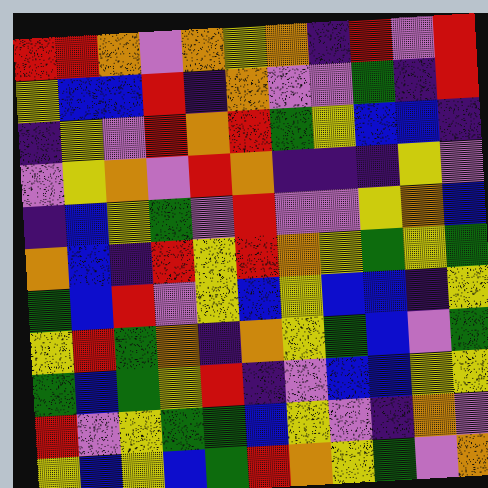[["red", "red", "orange", "violet", "orange", "yellow", "orange", "indigo", "red", "violet", "red"], ["yellow", "blue", "blue", "red", "indigo", "orange", "violet", "violet", "green", "indigo", "red"], ["indigo", "yellow", "violet", "red", "orange", "red", "green", "yellow", "blue", "blue", "indigo"], ["violet", "yellow", "orange", "violet", "red", "orange", "indigo", "indigo", "indigo", "yellow", "violet"], ["indigo", "blue", "yellow", "green", "violet", "red", "violet", "violet", "yellow", "orange", "blue"], ["orange", "blue", "indigo", "red", "yellow", "red", "orange", "yellow", "green", "yellow", "green"], ["green", "blue", "red", "violet", "yellow", "blue", "yellow", "blue", "blue", "indigo", "yellow"], ["yellow", "red", "green", "orange", "indigo", "orange", "yellow", "green", "blue", "violet", "green"], ["green", "blue", "green", "yellow", "red", "indigo", "violet", "blue", "blue", "yellow", "yellow"], ["red", "violet", "yellow", "green", "green", "blue", "yellow", "violet", "indigo", "orange", "violet"], ["yellow", "blue", "yellow", "blue", "green", "red", "orange", "yellow", "green", "violet", "orange"]]